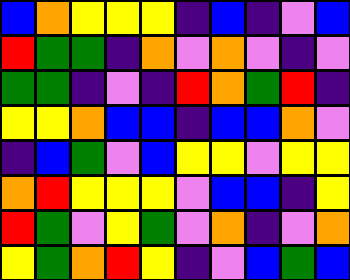[["blue", "orange", "yellow", "yellow", "yellow", "indigo", "blue", "indigo", "violet", "blue"], ["red", "green", "green", "indigo", "orange", "violet", "orange", "violet", "indigo", "violet"], ["green", "green", "indigo", "violet", "indigo", "red", "orange", "green", "red", "indigo"], ["yellow", "yellow", "orange", "blue", "blue", "indigo", "blue", "blue", "orange", "violet"], ["indigo", "blue", "green", "violet", "blue", "yellow", "yellow", "violet", "yellow", "yellow"], ["orange", "red", "yellow", "yellow", "yellow", "violet", "blue", "blue", "indigo", "yellow"], ["red", "green", "violet", "yellow", "green", "violet", "orange", "indigo", "violet", "orange"], ["yellow", "green", "orange", "red", "yellow", "indigo", "violet", "blue", "green", "blue"]]